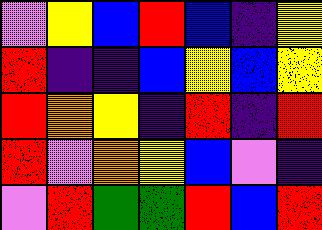[["violet", "yellow", "blue", "red", "blue", "indigo", "yellow"], ["red", "indigo", "indigo", "blue", "yellow", "blue", "yellow"], ["red", "orange", "yellow", "indigo", "red", "indigo", "red"], ["red", "violet", "orange", "yellow", "blue", "violet", "indigo"], ["violet", "red", "green", "green", "red", "blue", "red"]]